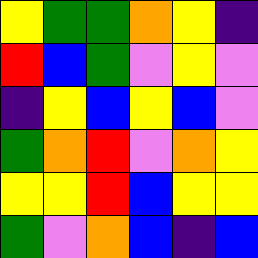[["yellow", "green", "green", "orange", "yellow", "indigo"], ["red", "blue", "green", "violet", "yellow", "violet"], ["indigo", "yellow", "blue", "yellow", "blue", "violet"], ["green", "orange", "red", "violet", "orange", "yellow"], ["yellow", "yellow", "red", "blue", "yellow", "yellow"], ["green", "violet", "orange", "blue", "indigo", "blue"]]